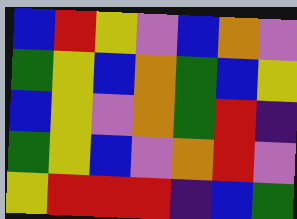[["blue", "red", "yellow", "violet", "blue", "orange", "violet"], ["green", "yellow", "blue", "orange", "green", "blue", "yellow"], ["blue", "yellow", "violet", "orange", "green", "red", "indigo"], ["green", "yellow", "blue", "violet", "orange", "red", "violet"], ["yellow", "red", "red", "red", "indigo", "blue", "green"]]